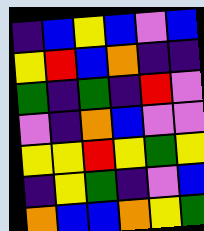[["indigo", "blue", "yellow", "blue", "violet", "blue"], ["yellow", "red", "blue", "orange", "indigo", "indigo"], ["green", "indigo", "green", "indigo", "red", "violet"], ["violet", "indigo", "orange", "blue", "violet", "violet"], ["yellow", "yellow", "red", "yellow", "green", "yellow"], ["indigo", "yellow", "green", "indigo", "violet", "blue"], ["orange", "blue", "blue", "orange", "yellow", "green"]]